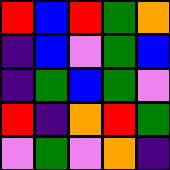[["red", "blue", "red", "green", "orange"], ["indigo", "blue", "violet", "green", "blue"], ["indigo", "green", "blue", "green", "violet"], ["red", "indigo", "orange", "red", "green"], ["violet", "green", "violet", "orange", "indigo"]]